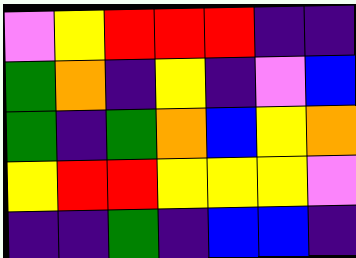[["violet", "yellow", "red", "red", "red", "indigo", "indigo"], ["green", "orange", "indigo", "yellow", "indigo", "violet", "blue"], ["green", "indigo", "green", "orange", "blue", "yellow", "orange"], ["yellow", "red", "red", "yellow", "yellow", "yellow", "violet"], ["indigo", "indigo", "green", "indigo", "blue", "blue", "indigo"]]